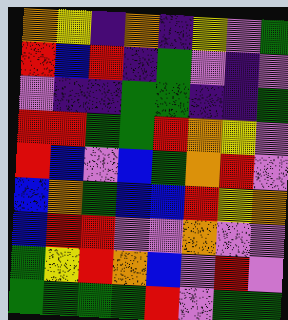[["orange", "yellow", "indigo", "orange", "indigo", "yellow", "violet", "green"], ["red", "blue", "red", "indigo", "green", "violet", "indigo", "violet"], ["violet", "indigo", "indigo", "green", "green", "indigo", "indigo", "green"], ["red", "red", "green", "green", "red", "orange", "yellow", "violet"], ["red", "blue", "violet", "blue", "green", "orange", "red", "violet"], ["blue", "orange", "green", "blue", "blue", "red", "yellow", "orange"], ["blue", "red", "red", "violet", "violet", "orange", "violet", "violet"], ["green", "yellow", "red", "orange", "blue", "violet", "red", "violet"], ["green", "green", "green", "green", "red", "violet", "green", "green"]]